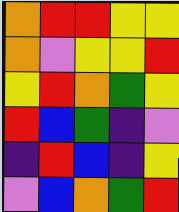[["orange", "red", "red", "yellow", "yellow"], ["orange", "violet", "yellow", "yellow", "red"], ["yellow", "red", "orange", "green", "yellow"], ["red", "blue", "green", "indigo", "violet"], ["indigo", "red", "blue", "indigo", "yellow"], ["violet", "blue", "orange", "green", "red"]]